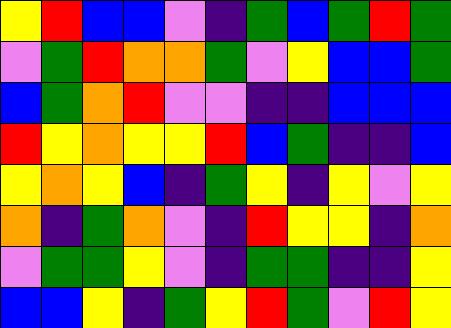[["yellow", "red", "blue", "blue", "violet", "indigo", "green", "blue", "green", "red", "green"], ["violet", "green", "red", "orange", "orange", "green", "violet", "yellow", "blue", "blue", "green"], ["blue", "green", "orange", "red", "violet", "violet", "indigo", "indigo", "blue", "blue", "blue"], ["red", "yellow", "orange", "yellow", "yellow", "red", "blue", "green", "indigo", "indigo", "blue"], ["yellow", "orange", "yellow", "blue", "indigo", "green", "yellow", "indigo", "yellow", "violet", "yellow"], ["orange", "indigo", "green", "orange", "violet", "indigo", "red", "yellow", "yellow", "indigo", "orange"], ["violet", "green", "green", "yellow", "violet", "indigo", "green", "green", "indigo", "indigo", "yellow"], ["blue", "blue", "yellow", "indigo", "green", "yellow", "red", "green", "violet", "red", "yellow"]]